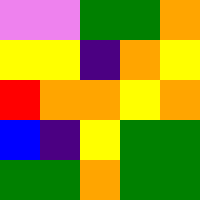[["violet", "violet", "green", "green", "orange"], ["yellow", "yellow", "indigo", "orange", "yellow"], ["red", "orange", "orange", "yellow", "orange"], ["blue", "indigo", "yellow", "green", "green"], ["green", "green", "orange", "green", "green"]]